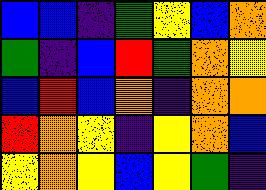[["blue", "blue", "indigo", "green", "yellow", "blue", "orange"], ["green", "indigo", "blue", "red", "green", "orange", "yellow"], ["blue", "red", "blue", "orange", "indigo", "orange", "orange"], ["red", "orange", "yellow", "indigo", "yellow", "orange", "blue"], ["yellow", "orange", "yellow", "blue", "yellow", "green", "indigo"]]